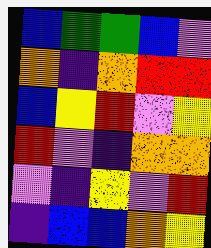[["blue", "green", "green", "blue", "violet"], ["orange", "indigo", "orange", "red", "red"], ["blue", "yellow", "red", "violet", "yellow"], ["red", "violet", "indigo", "orange", "orange"], ["violet", "indigo", "yellow", "violet", "red"], ["indigo", "blue", "blue", "orange", "yellow"]]